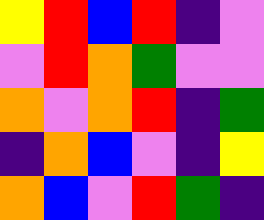[["yellow", "red", "blue", "red", "indigo", "violet"], ["violet", "red", "orange", "green", "violet", "violet"], ["orange", "violet", "orange", "red", "indigo", "green"], ["indigo", "orange", "blue", "violet", "indigo", "yellow"], ["orange", "blue", "violet", "red", "green", "indigo"]]